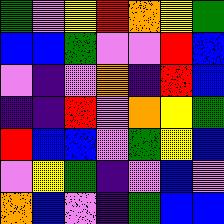[["green", "violet", "yellow", "red", "orange", "yellow", "green"], ["blue", "blue", "green", "violet", "violet", "red", "blue"], ["violet", "indigo", "violet", "orange", "indigo", "red", "blue"], ["indigo", "indigo", "red", "violet", "orange", "yellow", "green"], ["red", "blue", "blue", "violet", "green", "yellow", "blue"], ["violet", "yellow", "green", "indigo", "violet", "blue", "violet"], ["orange", "blue", "violet", "indigo", "green", "blue", "blue"]]